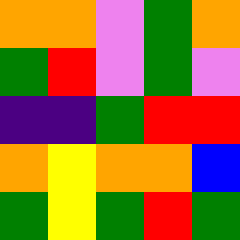[["orange", "orange", "violet", "green", "orange"], ["green", "red", "violet", "green", "violet"], ["indigo", "indigo", "green", "red", "red"], ["orange", "yellow", "orange", "orange", "blue"], ["green", "yellow", "green", "red", "green"]]